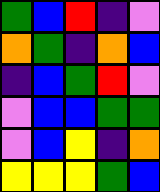[["green", "blue", "red", "indigo", "violet"], ["orange", "green", "indigo", "orange", "blue"], ["indigo", "blue", "green", "red", "violet"], ["violet", "blue", "blue", "green", "green"], ["violet", "blue", "yellow", "indigo", "orange"], ["yellow", "yellow", "yellow", "green", "blue"]]